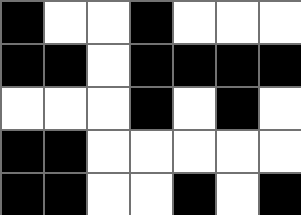[["black", "white", "white", "black", "white", "white", "white"], ["black", "black", "white", "black", "black", "black", "black"], ["white", "white", "white", "black", "white", "black", "white"], ["black", "black", "white", "white", "white", "white", "white"], ["black", "black", "white", "white", "black", "white", "black"]]